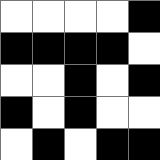[["white", "white", "white", "white", "black"], ["black", "black", "black", "black", "white"], ["white", "white", "black", "white", "black"], ["black", "white", "black", "white", "white"], ["white", "black", "white", "black", "black"]]